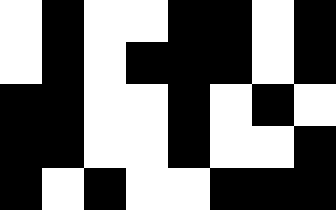[["white", "black", "white", "white", "black", "black", "white", "black"], ["white", "black", "white", "black", "black", "black", "white", "black"], ["black", "black", "white", "white", "black", "white", "black", "white"], ["black", "black", "white", "white", "black", "white", "white", "black"], ["black", "white", "black", "white", "white", "black", "black", "black"]]